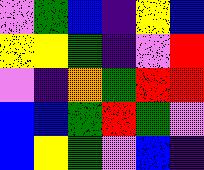[["violet", "green", "blue", "indigo", "yellow", "blue"], ["yellow", "yellow", "green", "indigo", "violet", "red"], ["violet", "indigo", "orange", "green", "red", "red"], ["blue", "blue", "green", "red", "green", "violet"], ["blue", "yellow", "green", "violet", "blue", "indigo"]]